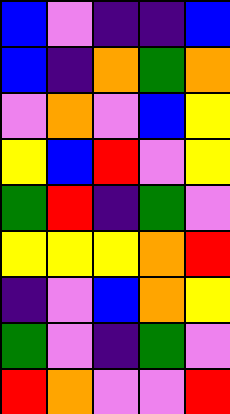[["blue", "violet", "indigo", "indigo", "blue"], ["blue", "indigo", "orange", "green", "orange"], ["violet", "orange", "violet", "blue", "yellow"], ["yellow", "blue", "red", "violet", "yellow"], ["green", "red", "indigo", "green", "violet"], ["yellow", "yellow", "yellow", "orange", "red"], ["indigo", "violet", "blue", "orange", "yellow"], ["green", "violet", "indigo", "green", "violet"], ["red", "orange", "violet", "violet", "red"]]